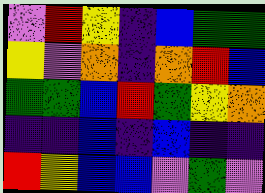[["violet", "red", "yellow", "indigo", "blue", "green", "green"], ["yellow", "violet", "orange", "indigo", "orange", "red", "blue"], ["green", "green", "blue", "red", "green", "yellow", "orange"], ["indigo", "indigo", "blue", "indigo", "blue", "indigo", "indigo"], ["red", "yellow", "blue", "blue", "violet", "green", "violet"]]